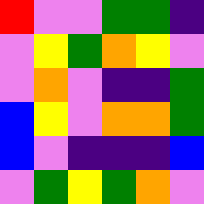[["red", "violet", "violet", "green", "green", "indigo"], ["violet", "yellow", "green", "orange", "yellow", "violet"], ["violet", "orange", "violet", "indigo", "indigo", "green"], ["blue", "yellow", "violet", "orange", "orange", "green"], ["blue", "violet", "indigo", "indigo", "indigo", "blue"], ["violet", "green", "yellow", "green", "orange", "violet"]]